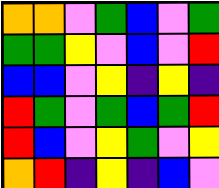[["orange", "orange", "violet", "green", "blue", "violet", "green"], ["green", "green", "yellow", "violet", "blue", "violet", "red"], ["blue", "blue", "violet", "yellow", "indigo", "yellow", "indigo"], ["red", "green", "violet", "green", "blue", "green", "red"], ["red", "blue", "violet", "yellow", "green", "violet", "yellow"], ["orange", "red", "indigo", "yellow", "indigo", "blue", "violet"]]